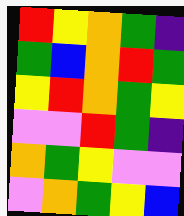[["red", "yellow", "orange", "green", "indigo"], ["green", "blue", "orange", "red", "green"], ["yellow", "red", "orange", "green", "yellow"], ["violet", "violet", "red", "green", "indigo"], ["orange", "green", "yellow", "violet", "violet"], ["violet", "orange", "green", "yellow", "blue"]]